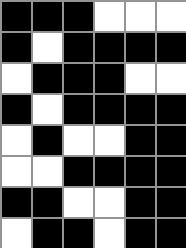[["black", "black", "black", "white", "white", "white"], ["black", "white", "black", "black", "black", "black"], ["white", "black", "black", "black", "white", "white"], ["black", "white", "black", "black", "black", "black"], ["white", "black", "white", "white", "black", "black"], ["white", "white", "black", "black", "black", "black"], ["black", "black", "white", "white", "black", "black"], ["white", "black", "black", "white", "black", "black"]]